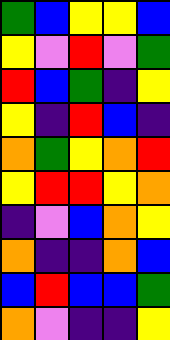[["green", "blue", "yellow", "yellow", "blue"], ["yellow", "violet", "red", "violet", "green"], ["red", "blue", "green", "indigo", "yellow"], ["yellow", "indigo", "red", "blue", "indigo"], ["orange", "green", "yellow", "orange", "red"], ["yellow", "red", "red", "yellow", "orange"], ["indigo", "violet", "blue", "orange", "yellow"], ["orange", "indigo", "indigo", "orange", "blue"], ["blue", "red", "blue", "blue", "green"], ["orange", "violet", "indigo", "indigo", "yellow"]]